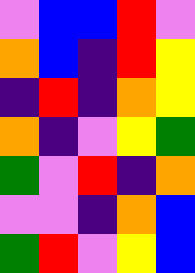[["violet", "blue", "blue", "red", "violet"], ["orange", "blue", "indigo", "red", "yellow"], ["indigo", "red", "indigo", "orange", "yellow"], ["orange", "indigo", "violet", "yellow", "green"], ["green", "violet", "red", "indigo", "orange"], ["violet", "violet", "indigo", "orange", "blue"], ["green", "red", "violet", "yellow", "blue"]]